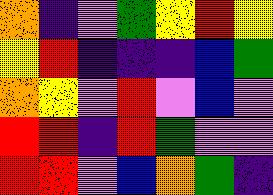[["orange", "indigo", "violet", "green", "yellow", "red", "yellow"], ["yellow", "red", "indigo", "indigo", "indigo", "blue", "green"], ["orange", "yellow", "violet", "red", "violet", "blue", "violet"], ["red", "red", "indigo", "red", "green", "violet", "violet"], ["red", "red", "violet", "blue", "orange", "green", "indigo"]]